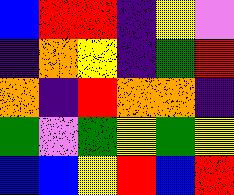[["blue", "red", "red", "indigo", "yellow", "violet"], ["indigo", "orange", "yellow", "indigo", "green", "red"], ["orange", "indigo", "red", "orange", "orange", "indigo"], ["green", "violet", "green", "yellow", "green", "yellow"], ["blue", "blue", "yellow", "red", "blue", "red"]]